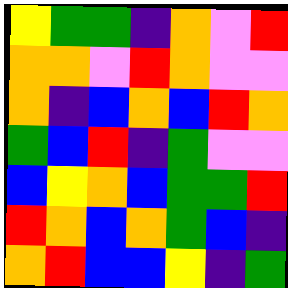[["yellow", "green", "green", "indigo", "orange", "violet", "red"], ["orange", "orange", "violet", "red", "orange", "violet", "violet"], ["orange", "indigo", "blue", "orange", "blue", "red", "orange"], ["green", "blue", "red", "indigo", "green", "violet", "violet"], ["blue", "yellow", "orange", "blue", "green", "green", "red"], ["red", "orange", "blue", "orange", "green", "blue", "indigo"], ["orange", "red", "blue", "blue", "yellow", "indigo", "green"]]